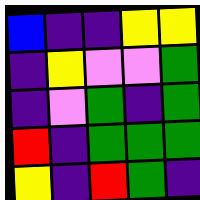[["blue", "indigo", "indigo", "yellow", "yellow"], ["indigo", "yellow", "violet", "violet", "green"], ["indigo", "violet", "green", "indigo", "green"], ["red", "indigo", "green", "green", "green"], ["yellow", "indigo", "red", "green", "indigo"]]